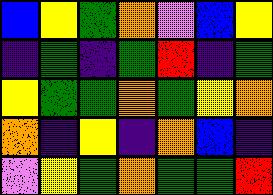[["blue", "yellow", "green", "orange", "violet", "blue", "yellow"], ["indigo", "green", "indigo", "green", "red", "indigo", "green"], ["yellow", "green", "green", "orange", "green", "yellow", "orange"], ["orange", "indigo", "yellow", "indigo", "orange", "blue", "indigo"], ["violet", "yellow", "green", "orange", "green", "green", "red"]]